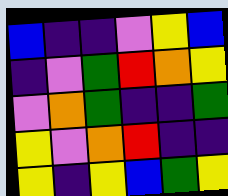[["blue", "indigo", "indigo", "violet", "yellow", "blue"], ["indigo", "violet", "green", "red", "orange", "yellow"], ["violet", "orange", "green", "indigo", "indigo", "green"], ["yellow", "violet", "orange", "red", "indigo", "indigo"], ["yellow", "indigo", "yellow", "blue", "green", "yellow"]]